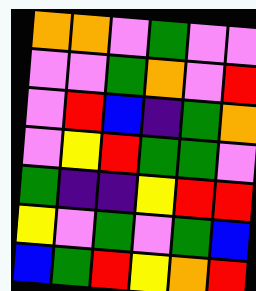[["orange", "orange", "violet", "green", "violet", "violet"], ["violet", "violet", "green", "orange", "violet", "red"], ["violet", "red", "blue", "indigo", "green", "orange"], ["violet", "yellow", "red", "green", "green", "violet"], ["green", "indigo", "indigo", "yellow", "red", "red"], ["yellow", "violet", "green", "violet", "green", "blue"], ["blue", "green", "red", "yellow", "orange", "red"]]